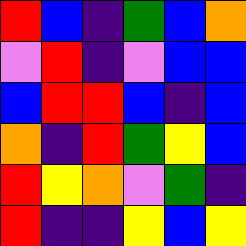[["red", "blue", "indigo", "green", "blue", "orange"], ["violet", "red", "indigo", "violet", "blue", "blue"], ["blue", "red", "red", "blue", "indigo", "blue"], ["orange", "indigo", "red", "green", "yellow", "blue"], ["red", "yellow", "orange", "violet", "green", "indigo"], ["red", "indigo", "indigo", "yellow", "blue", "yellow"]]